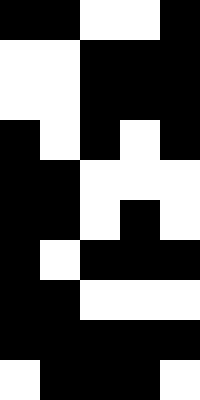[["black", "black", "white", "white", "black"], ["white", "white", "black", "black", "black"], ["white", "white", "black", "black", "black"], ["black", "white", "black", "white", "black"], ["black", "black", "white", "white", "white"], ["black", "black", "white", "black", "white"], ["black", "white", "black", "black", "black"], ["black", "black", "white", "white", "white"], ["black", "black", "black", "black", "black"], ["white", "black", "black", "black", "white"]]